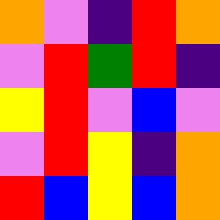[["orange", "violet", "indigo", "red", "orange"], ["violet", "red", "green", "red", "indigo"], ["yellow", "red", "violet", "blue", "violet"], ["violet", "red", "yellow", "indigo", "orange"], ["red", "blue", "yellow", "blue", "orange"]]